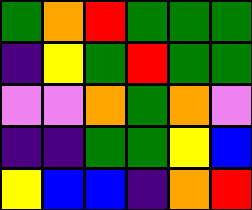[["green", "orange", "red", "green", "green", "green"], ["indigo", "yellow", "green", "red", "green", "green"], ["violet", "violet", "orange", "green", "orange", "violet"], ["indigo", "indigo", "green", "green", "yellow", "blue"], ["yellow", "blue", "blue", "indigo", "orange", "red"]]